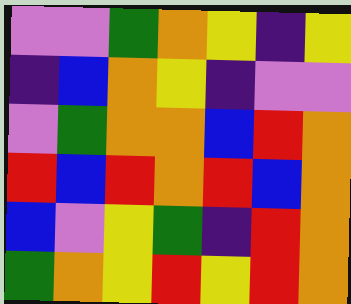[["violet", "violet", "green", "orange", "yellow", "indigo", "yellow"], ["indigo", "blue", "orange", "yellow", "indigo", "violet", "violet"], ["violet", "green", "orange", "orange", "blue", "red", "orange"], ["red", "blue", "red", "orange", "red", "blue", "orange"], ["blue", "violet", "yellow", "green", "indigo", "red", "orange"], ["green", "orange", "yellow", "red", "yellow", "red", "orange"]]